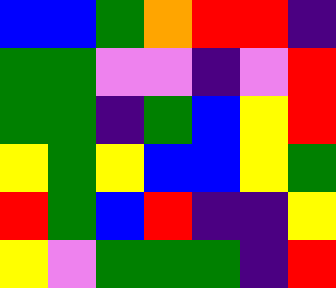[["blue", "blue", "green", "orange", "red", "red", "indigo"], ["green", "green", "violet", "violet", "indigo", "violet", "red"], ["green", "green", "indigo", "green", "blue", "yellow", "red"], ["yellow", "green", "yellow", "blue", "blue", "yellow", "green"], ["red", "green", "blue", "red", "indigo", "indigo", "yellow"], ["yellow", "violet", "green", "green", "green", "indigo", "red"]]